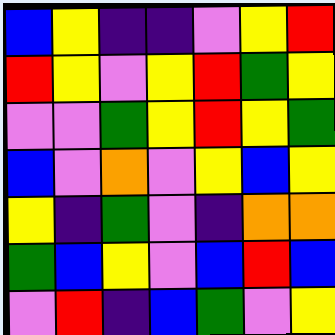[["blue", "yellow", "indigo", "indigo", "violet", "yellow", "red"], ["red", "yellow", "violet", "yellow", "red", "green", "yellow"], ["violet", "violet", "green", "yellow", "red", "yellow", "green"], ["blue", "violet", "orange", "violet", "yellow", "blue", "yellow"], ["yellow", "indigo", "green", "violet", "indigo", "orange", "orange"], ["green", "blue", "yellow", "violet", "blue", "red", "blue"], ["violet", "red", "indigo", "blue", "green", "violet", "yellow"]]